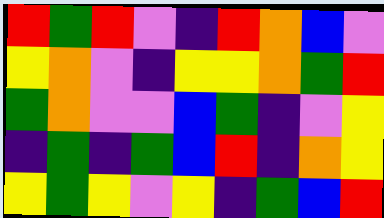[["red", "green", "red", "violet", "indigo", "red", "orange", "blue", "violet"], ["yellow", "orange", "violet", "indigo", "yellow", "yellow", "orange", "green", "red"], ["green", "orange", "violet", "violet", "blue", "green", "indigo", "violet", "yellow"], ["indigo", "green", "indigo", "green", "blue", "red", "indigo", "orange", "yellow"], ["yellow", "green", "yellow", "violet", "yellow", "indigo", "green", "blue", "red"]]